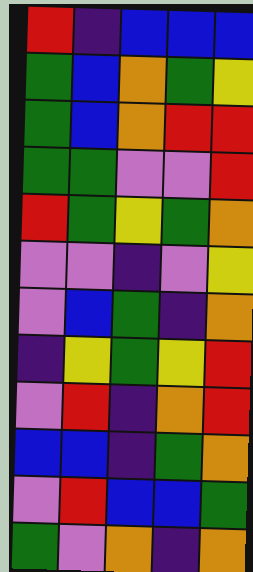[["red", "indigo", "blue", "blue", "blue"], ["green", "blue", "orange", "green", "yellow"], ["green", "blue", "orange", "red", "red"], ["green", "green", "violet", "violet", "red"], ["red", "green", "yellow", "green", "orange"], ["violet", "violet", "indigo", "violet", "yellow"], ["violet", "blue", "green", "indigo", "orange"], ["indigo", "yellow", "green", "yellow", "red"], ["violet", "red", "indigo", "orange", "red"], ["blue", "blue", "indigo", "green", "orange"], ["violet", "red", "blue", "blue", "green"], ["green", "violet", "orange", "indigo", "orange"]]